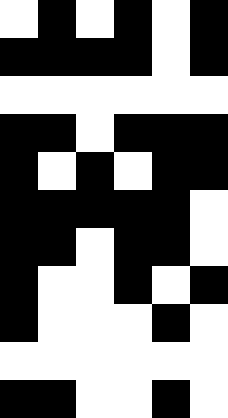[["white", "black", "white", "black", "white", "black"], ["black", "black", "black", "black", "white", "black"], ["white", "white", "white", "white", "white", "white"], ["black", "black", "white", "black", "black", "black"], ["black", "white", "black", "white", "black", "black"], ["black", "black", "black", "black", "black", "white"], ["black", "black", "white", "black", "black", "white"], ["black", "white", "white", "black", "white", "black"], ["black", "white", "white", "white", "black", "white"], ["white", "white", "white", "white", "white", "white"], ["black", "black", "white", "white", "black", "white"]]